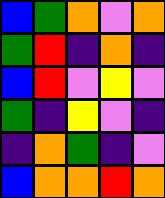[["blue", "green", "orange", "violet", "orange"], ["green", "red", "indigo", "orange", "indigo"], ["blue", "red", "violet", "yellow", "violet"], ["green", "indigo", "yellow", "violet", "indigo"], ["indigo", "orange", "green", "indigo", "violet"], ["blue", "orange", "orange", "red", "orange"]]